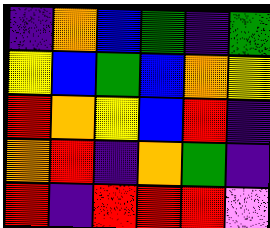[["indigo", "orange", "blue", "green", "indigo", "green"], ["yellow", "blue", "green", "blue", "orange", "yellow"], ["red", "orange", "yellow", "blue", "red", "indigo"], ["orange", "red", "indigo", "orange", "green", "indigo"], ["red", "indigo", "red", "red", "red", "violet"]]